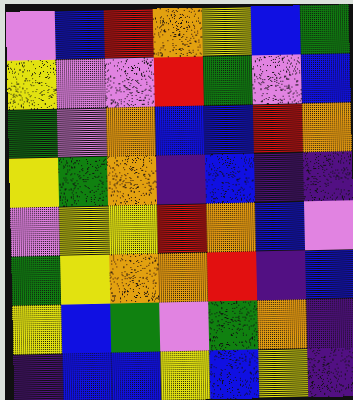[["violet", "blue", "red", "orange", "yellow", "blue", "green"], ["yellow", "violet", "violet", "red", "green", "violet", "blue"], ["green", "violet", "orange", "blue", "blue", "red", "orange"], ["yellow", "green", "orange", "indigo", "blue", "indigo", "indigo"], ["violet", "yellow", "yellow", "red", "orange", "blue", "violet"], ["green", "yellow", "orange", "orange", "red", "indigo", "blue"], ["yellow", "blue", "green", "violet", "green", "orange", "indigo"], ["indigo", "blue", "blue", "yellow", "blue", "yellow", "indigo"]]